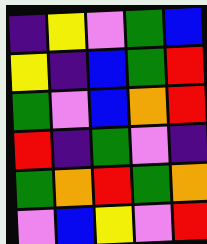[["indigo", "yellow", "violet", "green", "blue"], ["yellow", "indigo", "blue", "green", "red"], ["green", "violet", "blue", "orange", "red"], ["red", "indigo", "green", "violet", "indigo"], ["green", "orange", "red", "green", "orange"], ["violet", "blue", "yellow", "violet", "red"]]